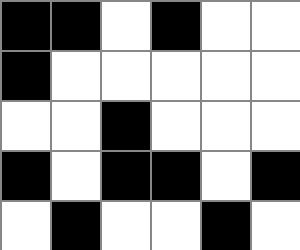[["black", "black", "white", "black", "white", "white"], ["black", "white", "white", "white", "white", "white"], ["white", "white", "black", "white", "white", "white"], ["black", "white", "black", "black", "white", "black"], ["white", "black", "white", "white", "black", "white"]]